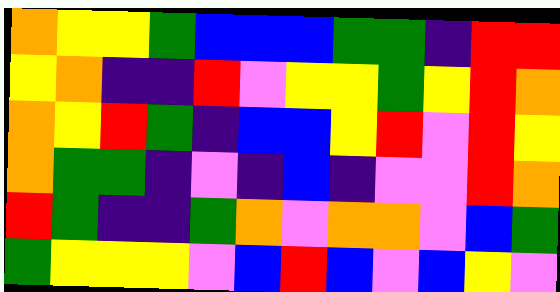[["orange", "yellow", "yellow", "green", "blue", "blue", "blue", "green", "green", "indigo", "red", "red"], ["yellow", "orange", "indigo", "indigo", "red", "violet", "yellow", "yellow", "green", "yellow", "red", "orange"], ["orange", "yellow", "red", "green", "indigo", "blue", "blue", "yellow", "red", "violet", "red", "yellow"], ["orange", "green", "green", "indigo", "violet", "indigo", "blue", "indigo", "violet", "violet", "red", "orange"], ["red", "green", "indigo", "indigo", "green", "orange", "violet", "orange", "orange", "violet", "blue", "green"], ["green", "yellow", "yellow", "yellow", "violet", "blue", "red", "blue", "violet", "blue", "yellow", "violet"]]